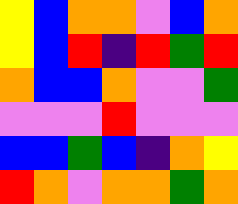[["yellow", "blue", "orange", "orange", "violet", "blue", "orange"], ["yellow", "blue", "red", "indigo", "red", "green", "red"], ["orange", "blue", "blue", "orange", "violet", "violet", "green"], ["violet", "violet", "violet", "red", "violet", "violet", "violet"], ["blue", "blue", "green", "blue", "indigo", "orange", "yellow"], ["red", "orange", "violet", "orange", "orange", "green", "orange"]]